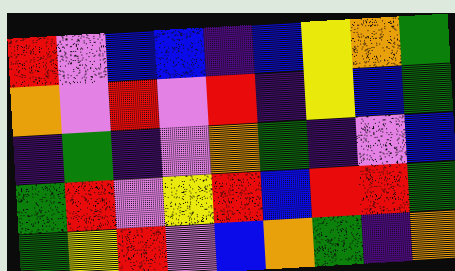[["red", "violet", "blue", "blue", "indigo", "blue", "yellow", "orange", "green"], ["orange", "violet", "red", "violet", "red", "indigo", "yellow", "blue", "green"], ["indigo", "green", "indigo", "violet", "orange", "green", "indigo", "violet", "blue"], ["green", "red", "violet", "yellow", "red", "blue", "red", "red", "green"], ["green", "yellow", "red", "violet", "blue", "orange", "green", "indigo", "orange"]]